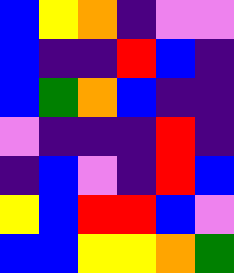[["blue", "yellow", "orange", "indigo", "violet", "violet"], ["blue", "indigo", "indigo", "red", "blue", "indigo"], ["blue", "green", "orange", "blue", "indigo", "indigo"], ["violet", "indigo", "indigo", "indigo", "red", "indigo"], ["indigo", "blue", "violet", "indigo", "red", "blue"], ["yellow", "blue", "red", "red", "blue", "violet"], ["blue", "blue", "yellow", "yellow", "orange", "green"]]